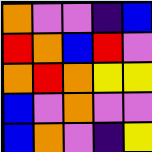[["orange", "violet", "violet", "indigo", "blue"], ["red", "orange", "blue", "red", "violet"], ["orange", "red", "orange", "yellow", "yellow"], ["blue", "violet", "orange", "violet", "violet"], ["blue", "orange", "violet", "indigo", "yellow"]]